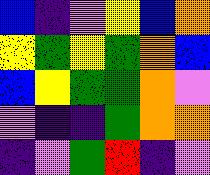[["blue", "indigo", "violet", "yellow", "blue", "orange"], ["yellow", "green", "yellow", "green", "orange", "blue"], ["blue", "yellow", "green", "green", "orange", "violet"], ["violet", "indigo", "indigo", "green", "orange", "orange"], ["indigo", "violet", "green", "red", "indigo", "violet"]]